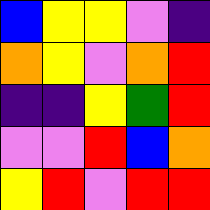[["blue", "yellow", "yellow", "violet", "indigo"], ["orange", "yellow", "violet", "orange", "red"], ["indigo", "indigo", "yellow", "green", "red"], ["violet", "violet", "red", "blue", "orange"], ["yellow", "red", "violet", "red", "red"]]